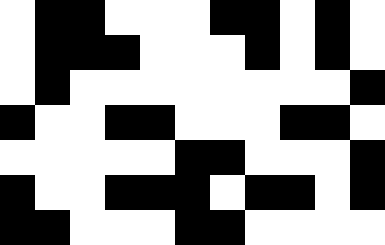[["white", "black", "black", "white", "white", "white", "black", "black", "white", "black", "white"], ["white", "black", "black", "black", "white", "white", "white", "black", "white", "black", "white"], ["white", "black", "white", "white", "white", "white", "white", "white", "white", "white", "black"], ["black", "white", "white", "black", "black", "white", "white", "white", "black", "black", "white"], ["white", "white", "white", "white", "white", "black", "black", "white", "white", "white", "black"], ["black", "white", "white", "black", "black", "black", "white", "black", "black", "white", "black"], ["black", "black", "white", "white", "white", "black", "black", "white", "white", "white", "white"]]